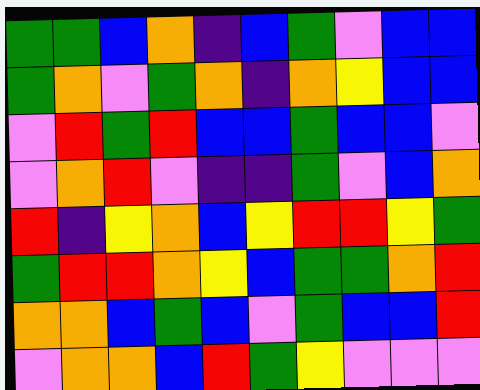[["green", "green", "blue", "orange", "indigo", "blue", "green", "violet", "blue", "blue"], ["green", "orange", "violet", "green", "orange", "indigo", "orange", "yellow", "blue", "blue"], ["violet", "red", "green", "red", "blue", "blue", "green", "blue", "blue", "violet"], ["violet", "orange", "red", "violet", "indigo", "indigo", "green", "violet", "blue", "orange"], ["red", "indigo", "yellow", "orange", "blue", "yellow", "red", "red", "yellow", "green"], ["green", "red", "red", "orange", "yellow", "blue", "green", "green", "orange", "red"], ["orange", "orange", "blue", "green", "blue", "violet", "green", "blue", "blue", "red"], ["violet", "orange", "orange", "blue", "red", "green", "yellow", "violet", "violet", "violet"]]